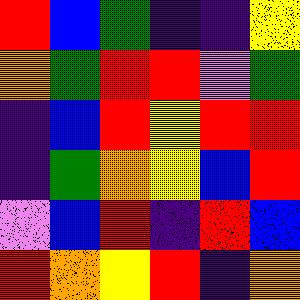[["red", "blue", "green", "indigo", "indigo", "yellow"], ["orange", "green", "red", "red", "violet", "green"], ["indigo", "blue", "red", "yellow", "red", "red"], ["indigo", "green", "orange", "yellow", "blue", "red"], ["violet", "blue", "red", "indigo", "red", "blue"], ["red", "orange", "yellow", "red", "indigo", "orange"]]